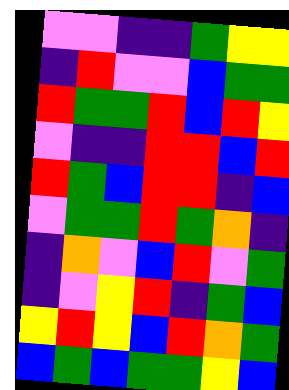[["violet", "violet", "indigo", "indigo", "green", "yellow", "yellow"], ["indigo", "red", "violet", "violet", "blue", "green", "green"], ["red", "green", "green", "red", "blue", "red", "yellow"], ["violet", "indigo", "indigo", "red", "red", "blue", "red"], ["red", "green", "blue", "red", "red", "indigo", "blue"], ["violet", "green", "green", "red", "green", "orange", "indigo"], ["indigo", "orange", "violet", "blue", "red", "violet", "green"], ["indigo", "violet", "yellow", "red", "indigo", "green", "blue"], ["yellow", "red", "yellow", "blue", "red", "orange", "green"], ["blue", "green", "blue", "green", "green", "yellow", "blue"]]